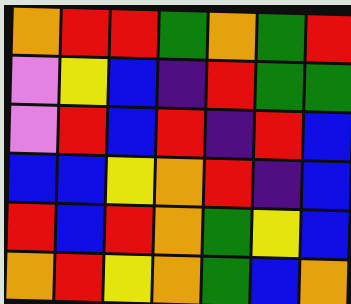[["orange", "red", "red", "green", "orange", "green", "red"], ["violet", "yellow", "blue", "indigo", "red", "green", "green"], ["violet", "red", "blue", "red", "indigo", "red", "blue"], ["blue", "blue", "yellow", "orange", "red", "indigo", "blue"], ["red", "blue", "red", "orange", "green", "yellow", "blue"], ["orange", "red", "yellow", "orange", "green", "blue", "orange"]]